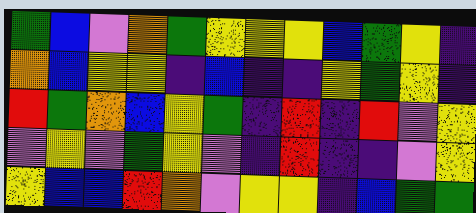[["green", "blue", "violet", "orange", "green", "yellow", "yellow", "yellow", "blue", "green", "yellow", "indigo"], ["orange", "blue", "yellow", "yellow", "indigo", "blue", "indigo", "indigo", "yellow", "green", "yellow", "indigo"], ["red", "green", "orange", "blue", "yellow", "green", "indigo", "red", "indigo", "red", "violet", "yellow"], ["violet", "yellow", "violet", "green", "yellow", "violet", "indigo", "red", "indigo", "indigo", "violet", "yellow"], ["yellow", "blue", "blue", "red", "orange", "violet", "yellow", "yellow", "indigo", "blue", "green", "green"]]